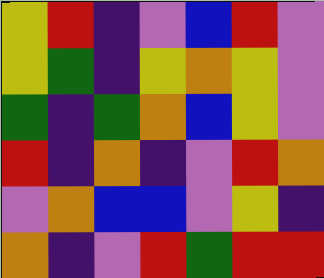[["yellow", "red", "indigo", "violet", "blue", "red", "violet"], ["yellow", "green", "indigo", "yellow", "orange", "yellow", "violet"], ["green", "indigo", "green", "orange", "blue", "yellow", "violet"], ["red", "indigo", "orange", "indigo", "violet", "red", "orange"], ["violet", "orange", "blue", "blue", "violet", "yellow", "indigo"], ["orange", "indigo", "violet", "red", "green", "red", "red"]]